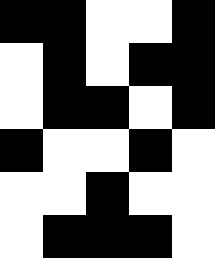[["black", "black", "white", "white", "black"], ["white", "black", "white", "black", "black"], ["white", "black", "black", "white", "black"], ["black", "white", "white", "black", "white"], ["white", "white", "black", "white", "white"], ["white", "black", "black", "black", "white"]]